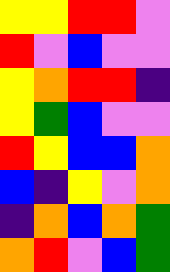[["yellow", "yellow", "red", "red", "violet"], ["red", "violet", "blue", "violet", "violet"], ["yellow", "orange", "red", "red", "indigo"], ["yellow", "green", "blue", "violet", "violet"], ["red", "yellow", "blue", "blue", "orange"], ["blue", "indigo", "yellow", "violet", "orange"], ["indigo", "orange", "blue", "orange", "green"], ["orange", "red", "violet", "blue", "green"]]